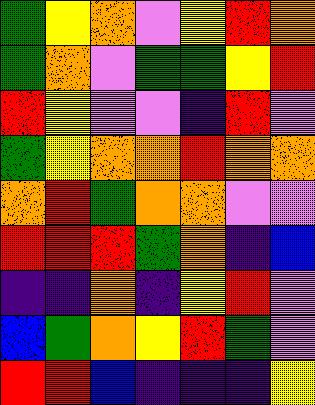[["green", "yellow", "orange", "violet", "yellow", "red", "orange"], ["green", "orange", "violet", "green", "green", "yellow", "red"], ["red", "yellow", "violet", "violet", "indigo", "red", "violet"], ["green", "yellow", "orange", "orange", "red", "orange", "orange"], ["orange", "red", "green", "orange", "orange", "violet", "violet"], ["red", "red", "red", "green", "orange", "indigo", "blue"], ["indigo", "indigo", "orange", "indigo", "yellow", "red", "violet"], ["blue", "green", "orange", "yellow", "red", "green", "violet"], ["red", "red", "blue", "indigo", "indigo", "indigo", "yellow"]]